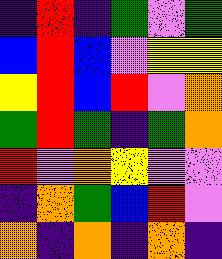[["indigo", "red", "indigo", "green", "violet", "green"], ["blue", "red", "blue", "violet", "yellow", "yellow"], ["yellow", "red", "blue", "red", "violet", "orange"], ["green", "red", "green", "indigo", "green", "orange"], ["red", "violet", "orange", "yellow", "violet", "violet"], ["indigo", "orange", "green", "blue", "red", "violet"], ["orange", "indigo", "orange", "indigo", "orange", "indigo"]]